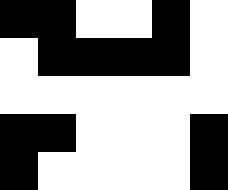[["black", "black", "white", "white", "black", "white"], ["white", "black", "black", "black", "black", "white"], ["white", "white", "white", "white", "white", "white"], ["black", "black", "white", "white", "white", "black"], ["black", "white", "white", "white", "white", "black"]]